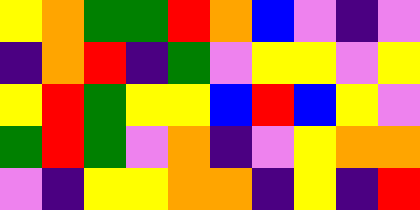[["yellow", "orange", "green", "green", "red", "orange", "blue", "violet", "indigo", "violet"], ["indigo", "orange", "red", "indigo", "green", "violet", "yellow", "yellow", "violet", "yellow"], ["yellow", "red", "green", "yellow", "yellow", "blue", "red", "blue", "yellow", "violet"], ["green", "red", "green", "violet", "orange", "indigo", "violet", "yellow", "orange", "orange"], ["violet", "indigo", "yellow", "yellow", "orange", "orange", "indigo", "yellow", "indigo", "red"]]